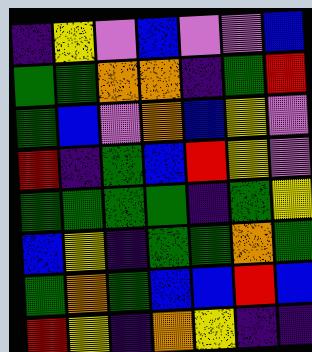[["indigo", "yellow", "violet", "blue", "violet", "violet", "blue"], ["green", "green", "orange", "orange", "indigo", "green", "red"], ["green", "blue", "violet", "orange", "blue", "yellow", "violet"], ["red", "indigo", "green", "blue", "red", "yellow", "violet"], ["green", "green", "green", "green", "indigo", "green", "yellow"], ["blue", "yellow", "indigo", "green", "green", "orange", "green"], ["green", "orange", "green", "blue", "blue", "red", "blue"], ["red", "yellow", "indigo", "orange", "yellow", "indigo", "indigo"]]